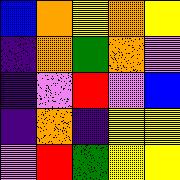[["blue", "orange", "yellow", "orange", "yellow"], ["indigo", "orange", "green", "orange", "violet"], ["indigo", "violet", "red", "violet", "blue"], ["indigo", "orange", "indigo", "yellow", "yellow"], ["violet", "red", "green", "yellow", "yellow"]]